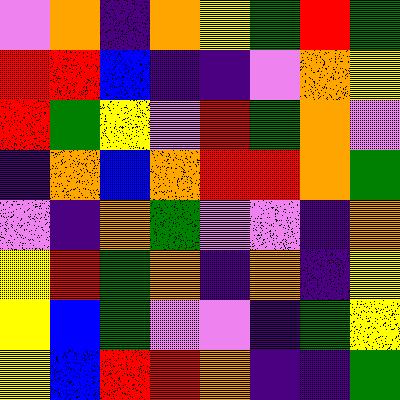[["violet", "orange", "indigo", "orange", "yellow", "green", "red", "green"], ["red", "red", "blue", "indigo", "indigo", "violet", "orange", "yellow"], ["red", "green", "yellow", "violet", "red", "green", "orange", "violet"], ["indigo", "orange", "blue", "orange", "red", "red", "orange", "green"], ["violet", "indigo", "orange", "green", "violet", "violet", "indigo", "orange"], ["yellow", "red", "green", "orange", "indigo", "orange", "indigo", "yellow"], ["yellow", "blue", "green", "violet", "violet", "indigo", "green", "yellow"], ["yellow", "blue", "red", "red", "orange", "indigo", "indigo", "green"]]